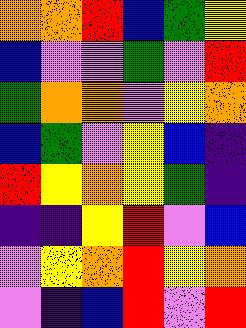[["orange", "orange", "red", "blue", "green", "yellow"], ["blue", "violet", "violet", "green", "violet", "red"], ["green", "orange", "orange", "violet", "yellow", "orange"], ["blue", "green", "violet", "yellow", "blue", "indigo"], ["red", "yellow", "orange", "yellow", "green", "indigo"], ["indigo", "indigo", "yellow", "red", "violet", "blue"], ["violet", "yellow", "orange", "red", "yellow", "orange"], ["violet", "indigo", "blue", "red", "violet", "red"]]